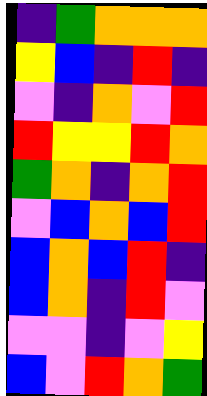[["indigo", "green", "orange", "orange", "orange"], ["yellow", "blue", "indigo", "red", "indigo"], ["violet", "indigo", "orange", "violet", "red"], ["red", "yellow", "yellow", "red", "orange"], ["green", "orange", "indigo", "orange", "red"], ["violet", "blue", "orange", "blue", "red"], ["blue", "orange", "blue", "red", "indigo"], ["blue", "orange", "indigo", "red", "violet"], ["violet", "violet", "indigo", "violet", "yellow"], ["blue", "violet", "red", "orange", "green"]]